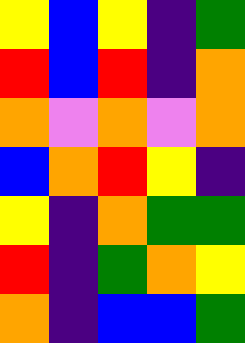[["yellow", "blue", "yellow", "indigo", "green"], ["red", "blue", "red", "indigo", "orange"], ["orange", "violet", "orange", "violet", "orange"], ["blue", "orange", "red", "yellow", "indigo"], ["yellow", "indigo", "orange", "green", "green"], ["red", "indigo", "green", "orange", "yellow"], ["orange", "indigo", "blue", "blue", "green"]]